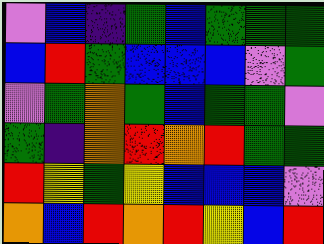[["violet", "blue", "indigo", "green", "blue", "green", "green", "green"], ["blue", "red", "green", "blue", "blue", "blue", "violet", "green"], ["violet", "green", "orange", "green", "blue", "green", "green", "violet"], ["green", "indigo", "orange", "red", "orange", "red", "green", "green"], ["red", "yellow", "green", "yellow", "blue", "blue", "blue", "violet"], ["orange", "blue", "red", "orange", "red", "yellow", "blue", "red"]]